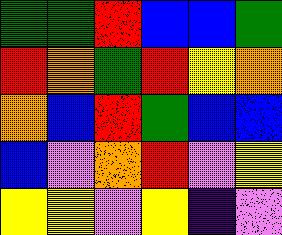[["green", "green", "red", "blue", "blue", "green"], ["red", "orange", "green", "red", "yellow", "orange"], ["orange", "blue", "red", "green", "blue", "blue"], ["blue", "violet", "orange", "red", "violet", "yellow"], ["yellow", "yellow", "violet", "yellow", "indigo", "violet"]]